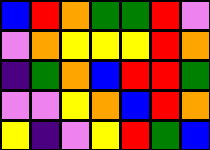[["blue", "red", "orange", "green", "green", "red", "violet"], ["violet", "orange", "yellow", "yellow", "yellow", "red", "orange"], ["indigo", "green", "orange", "blue", "red", "red", "green"], ["violet", "violet", "yellow", "orange", "blue", "red", "orange"], ["yellow", "indigo", "violet", "yellow", "red", "green", "blue"]]